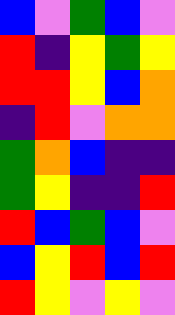[["blue", "violet", "green", "blue", "violet"], ["red", "indigo", "yellow", "green", "yellow"], ["red", "red", "yellow", "blue", "orange"], ["indigo", "red", "violet", "orange", "orange"], ["green", "orange", "blue", "indigo", "indigo"], ["green", "yellow", "indigo", "indigo", "red"], ["red", "blue", "green", "blue", "violet"], ["blue", "yellow", "red", "blue", "red"], ["red", "yellow", "violet", "yellow", "violet"]]